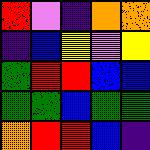[["red", "violet", "indigo", "orange", "orange"], ["indigo", "blue", "yellow", "violet", "yellow"], ["green", "red", "red", "blue", "blue"], ["green", "green", "blue", "green", "green"], ["orange", "red", "red", "blue", "indigo"]]